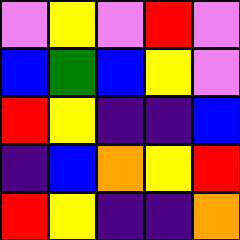[["violet", "yellow", "violet", "red", "violet"], ["blue", "green", "blue", "yellow", "violet"], ["red", "yellow", "indigo", "indigo", "blue"], ["indigo", "blue", "orange", "yellow", "red"], ["red", "yellow", "indigo", "indigo", "orange"]]